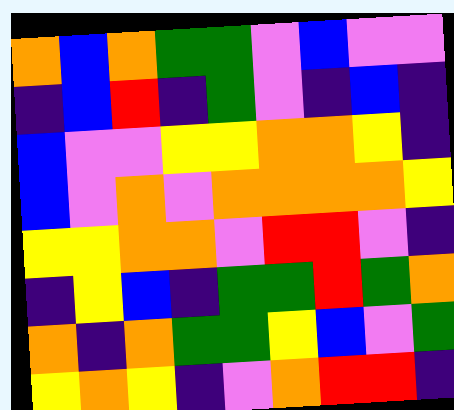[["orange", "blue", "orange", "green", "green", "violet", "blue", "violet", "violet"], ["indigo", "blue", "red", "indigo", "green", "violet", "indigo", "blue", "indigo"], ["blue", "violet", "violet", "yellow", "yellow", "orange", "orange", "yellow", "indigo"], ["blue", "violet", "orange", "violet", "orange", "orange", "orange", "orange", "yellow"], ["yellow", "yellow", "orange", "orange", "violet", "red", "red", "violet", "indigo"], ["indigo", "yellow", "blue", "indigo", "green", "green", "red", "green", "orange"], ["orange", "indigo", "orange", "green", "green", "yellow", "blue", "violet", "green"], ["yellow", "orange", "yellow", "indigo", "violet", "orange", "red", "red", "indigo"]]